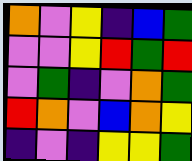[["orange", "violet", "yellow", "indigo", "blue", "green"], ["violet", "violet", "yellow", "red", "green", "red"], ["violet", "green", "indigo", "violet", "orange", "green"], ["red", "orange", "violet", "blue", "orange", "yellow"], ["indigo", "violet", "indigo", "yellow", "yellow", "green"]]